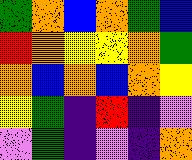[["green", "orange", "blue", "orange", "green", "blue"], ["red", "orange", "yellow", "yellow", "orange", "green"], ["orange", "blue", "orange", "blue", "orange", "yellow"], ["yellow", "green", "indigo", "red", "indigo", "violet"], ["violet", "green", "indigo", "violet", "indigo", "orange"]]